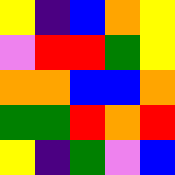[["yellow", "indigo", "blue", "orange", "yellow"], ["violet", "red", "red", "green", "yellow"], ["orange", "orange", "blue", "blue", "orange"], ["green", "green", "red", "orange", "red"], ["yellow", "indigo", "green", "violet", "blue"]]